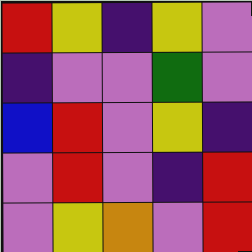[["red", "yellow", "indigo", "yellow", "violet"], ["indigo", "violet", "violet", "green", "violet"], ["blue", "red", "violet", "yellow", "indigo"], ["violet", "red", "violet", "indigo", "red"], ["violet", "yellow", "orange", "violet", "red"]]